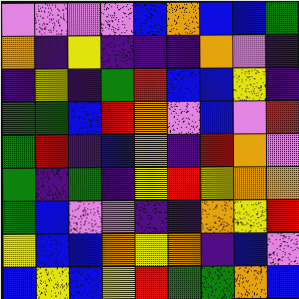[["violet", "violet", "violet", "violet", "blue", "orange", "blue", "blue", "green"], ["orange", "indigo", "yellow", "indigo", "indigo", "indigo", "orange", "violet", "indigo"], ["indigo", "yellow", "indigo", "green", "red", "blue", "blue", "yellow", "indigo"], ["green", "green", "blue", "red", "orange", "violet", "blue", "violet", "red"], ["green", "red", "indigo", "blue", "orange", "indigo", "red", "orange", "violet"], ["green", "indigo", "green", "indigo", "yellow", "red", "yellow", "orange", "orange"], ["green", "blue", "violet", "violet", "indigo", "indigo", "orange", "yellow", "red"], ["yellow", "blue", "blue", "orange", "yellow", "orange", "indigo", "blue", "violet"], ["blue", "yellow", "blue", "yellow", "red", "green", "green", "orange", "blue"]]